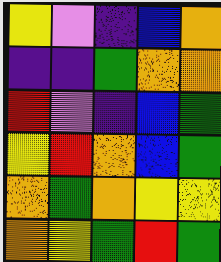[["yellow", "violet", "indigo", "blue", "orange"], ["indigo", "indigo", "green", "orange", "orange"], ["red", "violet", "indigo", "blue", "green"], ["yellow", "red", "orange", "blue", "green"], ["orange", "green", "orange", "yellow", "yellow"], ["orange", "yellow", "green", "red", "green"]]